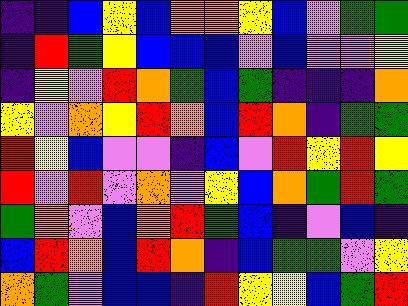[["indigo", "indigo", "blue", "yellow", "blue", "orange", "orange", "yellow", "blue", "violet", "green", "green"], ["indigo", "red", "green", "yellow", "blue", "blue", "blue", "violet", "blue", "violet", "violet", "yellow"], ["indigo", "yellow", "violet", "red", "orange", "green", "blue", "green", "indigo", "indigo", "indigo", "orange"], ["yellow", "violet", "orange", "yellow", "red", "orange", "blue", "red", "orange", "indigo", "green", "green"], ["red", "yellow", "blue", "violet", "violet", "indigo", "blue", "violet", "red", "yellow", "red", "yellow"], ["red", "violet", "red", "violet", "orange", "violet", "yellow", "blue", "orange", "green", "red", "green"], ["green", "orange", "violet", "blue", "orange", "red", "green", "blue", "indigo", "violet", "blue", "indigo"], ["blue", "red", "orange", "blue", "red", "orange", "indigo", "blue", "green", "green", "violet", "yellow"], ["orange", "green", "violet", "blue", "blue", "indigo", "red", "yellow", "yellow", "blue", "green", "red"]]